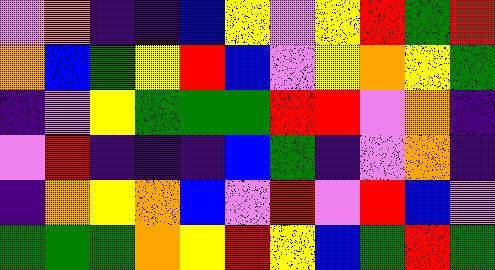[["violet", "orange", "indigo", "indigo", "blue", "yellow", "violet", "yellow", "red", "green", "red"], ["orange", "blue", "green", "yellow", "red", "blue", "violet", "yellow", "orange", "yellow", "green"], ["indigo", "violet", "yellow", "green", "green", "green", "red", "red", "violet", "orange", "indigo"], ["violet", "red", "indigo", "indigo", "indigo", "blue", "green", "indigo", "violet", "orange", "indigo"], ["indigo", "orange", "yellow", "orange", "blue", "violet", "red", "violet", "red", "blue", "violet"], ["green", "green", "green", "orange", "yellow", "red", "yellow", "blue", "green", "red", "green"]]